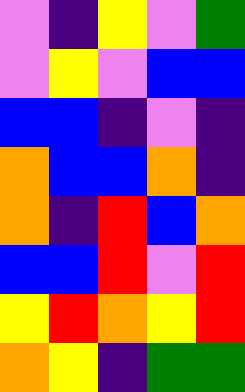[["violet", "indigo", "yellow", "violet", "green"], ["violet", "yellow", "violet", "blue", "blue"], ["blue", "blue", "indigo", "violet", "indigo"], ["orange", "blue", "blue", "orange", "indigo"], ["orange", "indigo", "red", "blue", "orange"], ["blue", "blue", "red", "violet", "red"], ["yellow", "red", "orange", "yellow", "red"], ["orange", "yellow", "indigo", "green", "green"]]